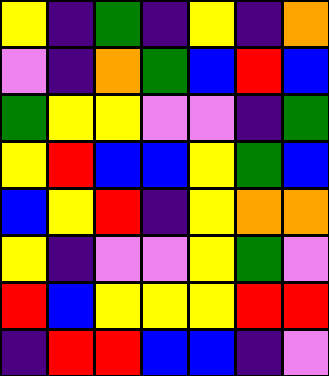[["yellow", "indigo", "green", "indigo", "yellow", "indigo", "orange"], ["violet", "indigo", "orange", "green", "blue", "red", "blue"], ["green", "yellow", "yellow", "violet", "violet", "indigo", "green"], ["yellow", "red", "blue", "blue", "yellow", "green", "blue"], ["blue", "yellow", "red", "indigo", "yellow", "orange", "orange"], ["yellow", "indigo", "violet", "violet", "yellow", "green", "violet"], ["red", "blue", "yellow", "yellow", "yellow", "red", "red"], ["indigo", "red", "red", "blue", "blue", "indigo", "violet"]]